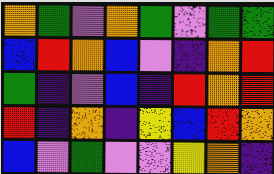[["orange", "green", "violet", "orange", "green", "violet", "green", "green"], ["blue", "red", "orange", "blue", "violet", "indigo", "orange", "red"], ["green", "indigo", "violet", "blue", "indigo", "red", "orange", "red"], ["red", "indigo", "orange", "indigo", "yellow", "blue", "red", "orange"], ["blue", "violet", "green", "violet", "violet", "yellow", "orange", "indigo"]]